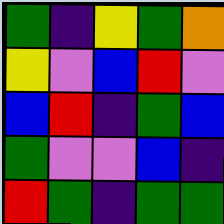[["green", "indigo", "yellow", "green", "orange"], ["yellow", "violet", "blue", "red", "violet"], ["blue", "red", "indigo", "green", "blue"], ["green", "violet", "violet", "blue", "indigo"], ["red", "green", "indigo", "green", "green"]]